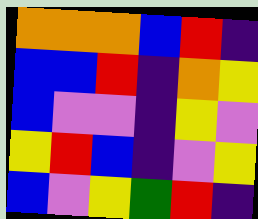[["orange", "orange", "orange", "blue", "red", "indigo"], ["blue", "blue", "red", "indigo", "orange", "yellow"], ["blue", "violet", "violet", "indigo", "yellow", "violet"], ["yellow", "red", "blue", "indigo", "violet", "yellow"], ["blue", "violet", "yellow", "green", "red", "indigo"]]